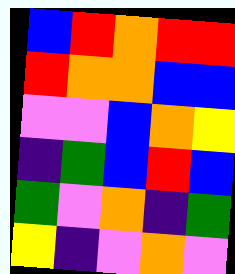[["blue", "red", "orange", "red", "red"], ["red", "orange", "orange", "blue", "blue"], ["violet", "violet", "blue", "orange", "yellow"], ["indigo", "green", "blue", "red", "blue"], ["green", "violet", "orange", "indigo", "green"], ["yellow", "indigo", "violet", "orange", "violet"]]